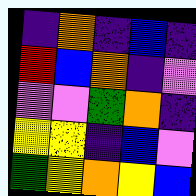[["indigo", "orange", "indigo", "blue", "indigo"], ["red", "blue", "orange", "indigo", "violet"], ["violet", "violet", "green", "orange", "indigo"], ["yellow", "yellow", "indigo", "blue", "violet"], ["green", "yellow", "orange", "yellow", "blue"]]